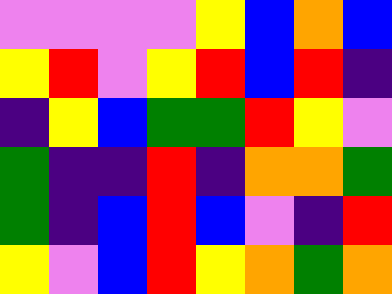[["violet", "violet", "violet", "violet", "yellow", "blue", "orange", "blue"], ["yellow", "red", "violet", "yellow", "red", "blue", "red", "indigo"], ["indigo", "yellow", "blue", "green", "green", "red", "yellow", "violet"], ["green", "indigo", "indigo", "red", "indigo", "orange", "orange", "green"], ["green", "indigo", "blue", "red", "blue", "violet", "indigo", "red"], ["yellow", "violet", "blue", "red", "yellow", "orange", "green", "orange"]]